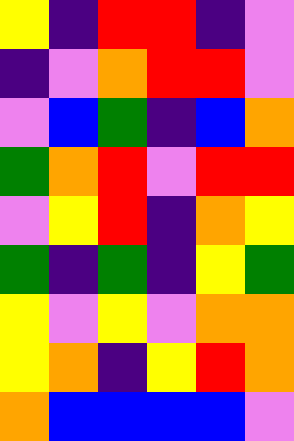[["yellow", "indigo", "red", "red", "indigo", "violet"], ["indigo", "violet", "orange", "red", "red", "violet"], ["violet", "blue", "green", "indigo", "blue", "orange"], ["green", "orange", "red", "violet", "red", "red"], ["violet", "yellow", "red", "indigo", "orange", "yellow"], ["green", "indigo", "green", "indigo", "yellow", "green"], ["yellow", "violet", "yellow", "violet", "orange", "orange"], ["yellow", "orange", "indigo", "yellow", "red", "orange"], ["orange", "blue", "blue", "blue", "blue", "violet"]]